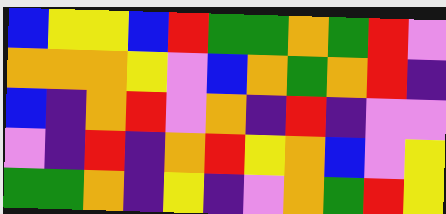[["blue", "yellow", "yellow", "blue", "red", "green", "green", "orange", "green", "red", "violet"], ["orange", "orange", "orange", "yellow", "violet", "blue", "orange", "green", "orange", "red", "indigo"], ["blue", "indigo", "orange", "red", "violet", "orange", "indigo", "red", "indigo", "violet", "violet"], ["violet", "indigo", "red", "indigo", "orange", "red", "yellow", "orange", "blue", "violet", "yellow"], ["green", "green", "orange", "indigo", "yellow", "indigo", "violet", "orange", "green", "red", "yellow"]]